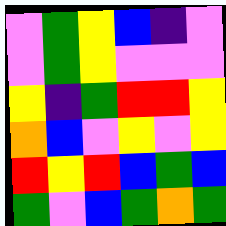[["violet", "green", "yellow", "blue", "indigo", "violet"], ["violet", "green", "yellow", "violet", "violet", "violet"], ["yellow", "indigo", "green", "red", "red", "yellow"], ["orange", "blue", "violet", "yellow", "violet", "yellow"], ["red", "yellow", "red", "blue", "green", "blue"], ["green", "violet", "blue", "green", "orange", "green"]]